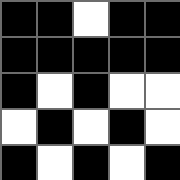[["black", "black", "white", "black", "black"], ["black", "black", "black", "black", "black"], ["black", "white", "black", "white", "white"], ["white", "black", "white", "black", "white"], ["black", "white", "black", "white", "black"]]